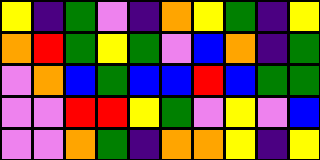[["yellow", "indigo", "green", "violet", "indigo", "orange", "yellow", "green", "indigo", "yellow"], ["orange", "red", "green", "yellow", "green", "violet", "blue", "orange", "indigo", "green"], ["violet", "orange", "blue", "green", "blue", "blue", "red", "blue", "green", "green"], ["violet", "violet", "red", "red", "yellow", "green", "violet", "yellow", "violet", "blue"], ["violet", "violet", "orange", "green", "indigo", "orange", "orange", "yellow", "indigo", "yellow"]]